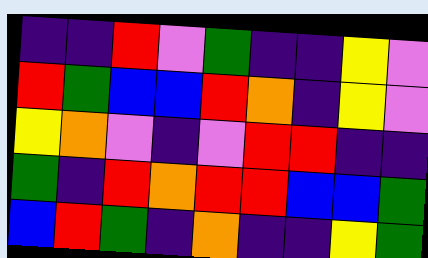[["indigo", "indigo", "red", "violet", "green", "indigo", "indigo", "yellow", "violet"], ["red", "green", "blue", "blue", "red", "orange", "indigo", "yellow", "violet"], ["yellow", "orange", "violet", "indigo", "violet", "red", "red", "indigo", "indigo"], ["green", "indigo", "red", "orange", "red", "red", "blue", "blue", "green"], ["blue", "red", "green", "indigo", "orange", "indigo", "indigo", "yellow", "green"]]